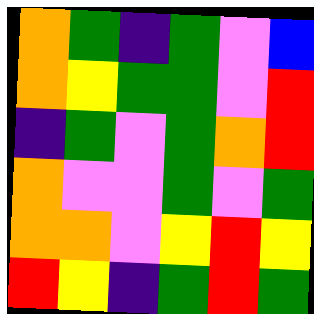[["orange", "green", "indigo", "green", "violet", "blue"], ["orange", "yellow", "green", "green", "violet", "red"], ["indigo", "green", "violet", "green", "orange", "red"], ["orange", "violet", "violet", "green", "violet", "green"], ["orange", "orange", "violet", "yellow", "red", "yellow"], ["red", "yellow", "indigo", "green", "red", "green"]]